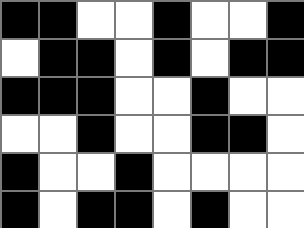[["black", "black", "white", "white", "black", "white", "white", "black"], ["white", "black", "black", "white", "black", "white", "black", "black"], ["black", "black", "black", "white", "white", "black", "white", "white"], ["white", "white", "black", "white", "white", "black", "black", "white"], ["black", "white", "white", "black", "white", "white", "white", "white"], ["black", "white", "black", "black", "white", "black", "white", "white"]]